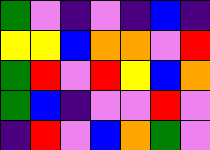[["green", "violet", "indigo", "violet", "indigo", "blue", "indigo"], ["yellow", "yellow", "blue", "orange", "orange", "violet", "red"], ["green", "red", "violet", "red", "yellow", "blue", "orange"], ["green", "blue", "indigo", "violet", "violet", "red", "violet"], ["indigo", "red", "violet", "blue", "orange", "green", "violet"]]